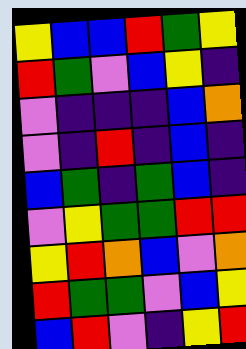[["yellow", "blue", "blue", "red", "green", "yellow"], ["red", "green", "violet", "blue", "yellow", "indigo"], ["violet", "indigo", "indigo", "indigo", "blue", "orange"], ["violet", "indigo", "red", "indigo", "blue", "indigo"], ["blue", "green", "indigo", "green", "blue", "indigo"], ["violet", "yellow", "green", "green", "red", "red"], ["yellow", "red", "orange", "blue", "violet", "orange"], ["red", "green", "green", "violet", "blue", "yellow"], ["blue", "red", "violet", "indigo", "yellow", "red"]]